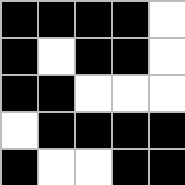[["black", "black", "black", "black", "white"], ["black", "white", "black", "black", "white"], ["black", "black", "white", "white", "white"], ["white", "black", "black", "black", "black"], ["black", "white", "white", "black", "black"]]